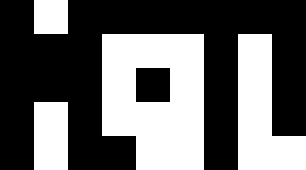[["black", "white", "black", "black", "black", "black", "black", "black", "black"], ["black", "black", "black", "white", "white", "white", "black", "white", "black"], ["black", "black", "black", "white", "black", "white", "black", "white", "black"], ["black", "white", "black", "white", "white", "white", "black", "white", "black"], ["black", "white", "black", "black", "white", "white", "black", "white", "white"]]